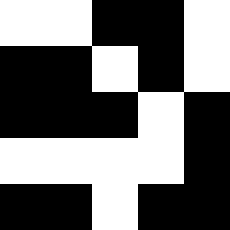[["white", "white", "black", "black", "white"], ["black", "black", "white", "black", "white"], ["black", "black", "black", "white", "black"], ["white", "white", "white", "white", "black"], ["black", "black", "white", "black", "black"]]